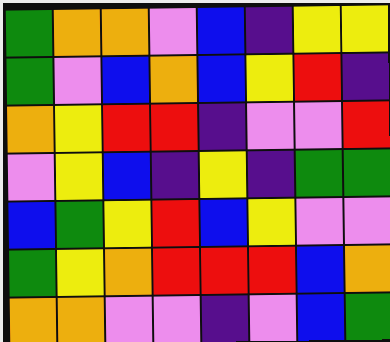[["green", "orange", "orange", "violet", "blue", "indigo", "yellow", "yellow"], ["green", "violet", "blue", "orange", "blue", "yellow", "red", "indigo"], ["orange", "yellow", "red", "red", "indigo", "violet", "violet", "red"], ["violet", "yellow", "blue", "indigo", "yellow", "indigo", "green", "green"], ["blue", "green", "yellow", "red", "blue", "yellow", "violet", "violet"], ["green", "yellow", "orange", "red", "red", "red", "blue", "orange"], ["orange", "orange", "violet", "violet", "indigo", "violet", "blue", "green"]]